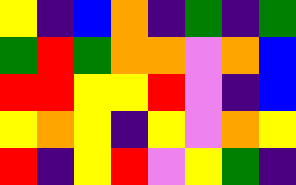[["yellow", "indigo", "blue", "orange", "indigo", "green", "indigo", "green"], ["green", "red", "green", "orange", "orange", "violet", "orange", "blue"], ["red", "red", "yellow", "yellow", "red", "violet", "indigo", "blue"], ["yellow", "orange", "yellow", "indigo", "yellow", "violet", "orange", "yellow"], ["red", "indigo", "yellow", "red", "violet", "yellow", "green", "indigo"]]